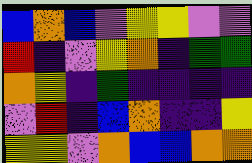[["blue", "orange", "blue", "violet", "yellow", "yellow", "violet", "violet"], ["red", "indigo", "violet", "yellow", "orange", "indigo", "green", "green"], ["orange", "yellow", "indigo", "green", "indigo", "indigo", "indigo", "indigo"], ["violet", "red", "indigo", "blue", "orange", "indigo", "indigo", "yellow"], ["yellow", "yellow", "violet", "orange", "blue", "blue", "orange", "orange"]]